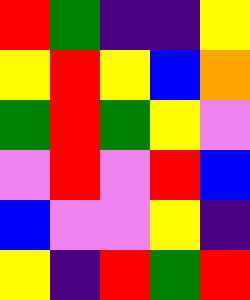[["red", "green", "indigo", "indigo", "yellow"], ["yellow", "red", "yellow", "blue", "orange"], ["green", "red", "green", "yellow", "violet"], ["violet", "red", "violet", "red", "blue"], ["blue", "violet", "violet", "yellow", "indigo"], ["yellow", "indigo", "red", "green", "red"]]